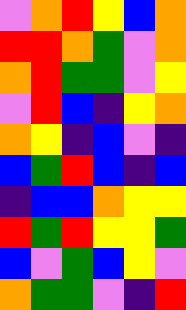[["violet", "orange", "red", "yellow", "blue", "orange"], ["red", "red", "orange", "green", "violet", "orange"], ["orange", "red", "green", "green", "violet", "yellow"], ["violet", "red", "blue", "indigo", "yellow", "orange"], ["orange", "yellow", "indigo", "blue", "violet", "indigo"], ["blue", "green", "red", "blue", "indigo", "blue"], ["indigo", "blue", "blue", "orange", "yellow", "yellow"], ["red", "green", "red", "yellow", "yellow", "green"], ["blue", "violet", "green", "blue", "yellow", "violet"], ["orange", "green", "green", "violet", "indigo", "red"]]